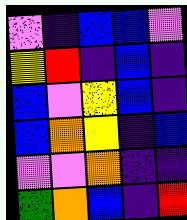[["violet", "indigo", "blue", "blue", "violet"], ["yellow", "red", "indigo", "blue", "indigo"], ["blue", "violet", "yellow", "blue", "indigo"], ["blue", "orange", "yellow", "indigo", "blue"], ["violet", "violet", "orange", "indigo", "indigo"], ["green", "orange", "blue", "indigo", "red"]]